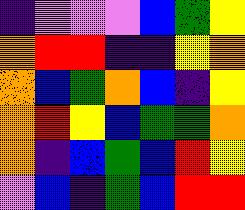[["indigo", "violet", "violet", "violet", "blue", "green", "yellow"], ["orange", "red", "red", "indigo", "indigo", "yellow", "orange"], ["orange", "blue", "green", "orange", "blue", "indigo", "yellow"], ["orange", "red", "yellow", "blue", "green", "green", "orange"], ["orange", "indigo", "blue", "green", "blue", "red", "yellow"], ["violet", "blue", "indigo", "green", "blue", "red", "red"]]